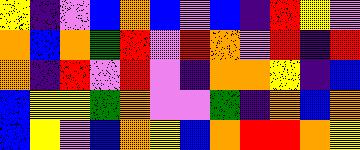[["yellow", "indigo", "violet", "blue", "orange", "blue", "violet", "blue", "indigo", "red", "yellow", "violet"], ["orange", "blue", "orange", "green", "red", "violet", "red", "orange", "violet", "red", "indigo", "red"], ["orange", "indigo", "red", "violet", "red", "violet", "indigo", "orange", "orange", "yellow", "indigo", "blue"], ["blue", "yellow", "yellow", "green", "orange", "violet", "violet", "green", "indigo", "orange", "blue", "orange"], ["blue", "yellow", "violet", "blue", "orange", "yellow", "blue", "orange", "red", "red", "orange", "yellow"]]